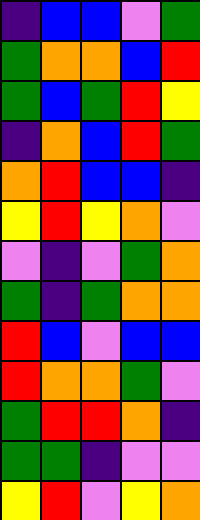[["indigo", "blue", "blue", "violet", "green"], ["green", "orange", "orange", "blue", "red"], ["green", "blue", "green", "red", "yellow"], ["indigo", "orange", "blue", "red", "green"], ["orange", "red", "blue", "blue", "indigo"], ["yellow", "red", "yellow", "orange", "violet"], ["violet", "indigo", "violet", "green", "orange"], ["green", "indigo", "green", "orange", "orange"], ["red", "blue", "violet", "blue", "blue"], ["red", "orange", "orange", "green", "violet"], ["green", "red", "red", "orange", "indigo"], ["green", "green", "indigo", "violet", "violet"], ["yellow", "red", "violet", "yellow", "orange"]]